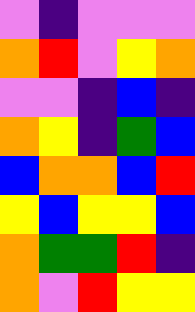[["violet", "indigo", "violet", "violet", "violet"], ["orange", "red", "violet", "yellow", "orange"], ["violet", "violet", "indigo", "blue", "indigo"], ["orange", "yellow", "indigo", "green", "blue"], ["blue", "orange", "orange", "blue", "red"], ["yellow", "blue", "yellow", "yellow", "blue"], ["orange", "green", "green", "red", "indigo"], ["orange", "violet", "red", "yellow", "yellow"]]